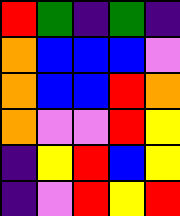[["red", "green", "indigo", "green", "indigo"], ["orange", "blue", "blue", "blue", "violet"], ["orange", "blue", "blue", "red", "orange"], ["orange", "violet", "violet", "red", "yellow"], ["indigo", "yellow", "red", "blue", "yellow"], ["indigo", "violet", "red", "yellow", "red"]]